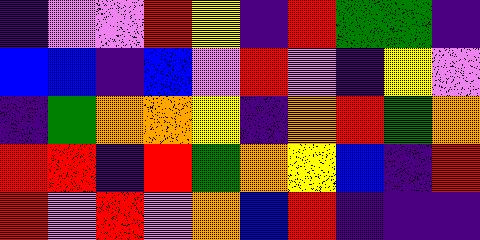[["indigo", "violet", "violet", "red", "yellow", "indigo", "red", "green", "green", "indigo"], ["blue", "blue", "indigo", "blue", "violet", "red", "violet", "indigo", "yellow", "violet"], ["indigo", "green", "orange", "orange", "yellow", "indigo", "orange", "red", "green", "orange"], ["red", "red", "indigo", "red", "green", "orange", "yellow", "blue", "indigo", "red"], ["red", "violet", "red", "violet", "orange", "blue", "red", "indigo", "indigo", "indigo"]]